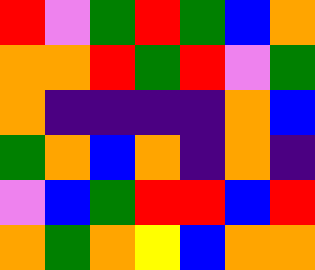[["red", "violet", "green", "red", "green", "blue", "orange"], ["orange", "orange", "red", "green", "red", "violet", "green"], ["orange", "indigo", "indigo", "indigo", "indigo", "orange", "blue"], ["green", "orange", "blue", "orange", "indigo", "orange", "indigo"], ["violet", "blue", "green", "red", "red", "blue", "red"], ["orange", "green", "orange", "yellow", "blue", "orange", "orange"]]